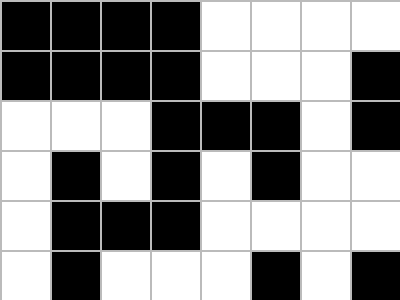[["black", "black", "black", "black", "white", "white", "white", "white"], ["black", "black", "black", "black", "white", "white", "white", "black"], ["white", "white", "white", "black", "black", "black", "white", "black"], ["white", "black", "white", "black", "white", "black", "white", "white"], ["white", "black", "black", "black", "white", "white", "white", "white"], ["white", "black", "white", "white", "white", "black", "white", "black"]]